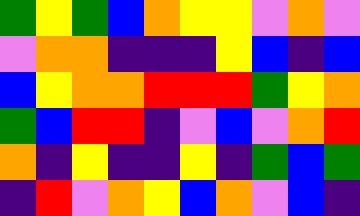[["green", "yellow", "green", "blue", "orange", "yellow", "yellow", "violet", "orange", "violet"], ["violet", "orange", "orange", "indigo", "indigo", "indigo", "yellow", "blue", "indigo", "blue"], ["blue", "yellow", "orange", "orange", "red", "red", "red", "green", "yellow", "orange"], ["green", "blue", "red", "red", "indigo", "violet", "blue", "violet", "orange", "red"], ["orange", "indigo", "yellow", "indigo", "indigo", "yellow", "indigo", "green", "blue", "green"], ["indigo", "red", "violet", "orange", "yellow", "blue", "orange", "violet", "blue", "indigo"]]